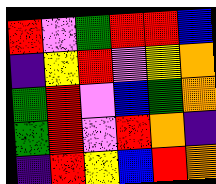[["red", "violet", "green", "red", "red", "blue"], ["indigo", "yellow", "red", "violet", "yellow", "orange"], ["green", "red", "violet", "blue", "green", "orange"], ["green", "red", "violet", "red", "orange", "indigo"], ["indigo", "red", "yellow", "blue", "red", "orange"]]